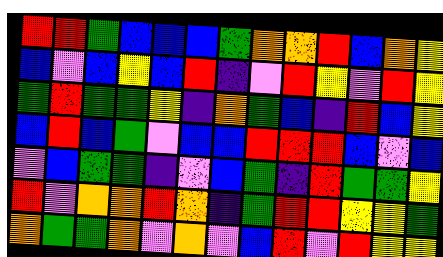[["red", "red", "green", "blue", "blue", "blue", "green", "orange", "orange", "red", "blue", "orange", "yellow"], ["blue", "violet", "blue", "yellow", "blue", "red", "indigo", "violet", "red", "yellow", "violet", "red", "yellow"], ["green", "red", "green", "green", "yellow", "indigo", "orange", "green", "blue", "indigo", "red", "blue", "yellow"], ["blue", "red", "blue", "green", "violet", "blue", "blue", "red", "red", "red", "blue", "violet", "blue"], ["violet", "blue", "green", "green", "indigo", "violet", "blue", "green", "indigo", "red", "green", "green", "yellow"], ["red", "violet", "orange", "orange", "red", "orange", "indigo", "green", "red", "red", "yellow", "yellow", "green"], ["orange", "green", "green", "orange", "violet", "orange", "violet", "blue", "red", "violet", "red", "yellow", "yellow"]]